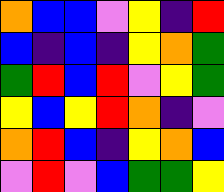[["orange", "blue", "blue", "violet", "yellow", "indigo", "red"], ["blue", "indigo", "blue", "indigo", "yellow", "orange", "green"], ["green", "red", "blue", "red", "violet", "yellow", "green"], ["yellow", "blue", "yellow", "red", "orange", "indigo", "violet"], ["orange", "red", "blue", "indigo", "yellow", "orange", "blue"], ["violet", "red", "violet", "blue", "green", "green", "yellow"]]